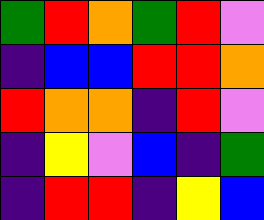[["green", "red", "orange", "green", "red", "violet"], ["indigo", "blue", "blue", "red", "red", "orange"], ["red", "orange", "orange", "indigo", "red", "violet"], ["indigo", "yellow", "violet", "blue", "indigo", "green"], ["indigo", "red", "red", "indigo", "yellow", "blue"]]